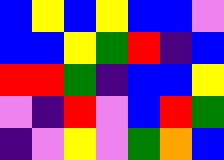[["blue", "yellow", "blue", "yellow", "blue", "blue", "violet"], ["blue", "blue", "yellow", "green", "red", "indigo", "blue"], ["red", "red", "green", "indigo", "blue", "blue", "yellow"], ["violet", "indigo", "red", "violet", "blue", "red", "green"], ["indigo", "violet", "yellow", "violet", "green", "orange", "blue"]]